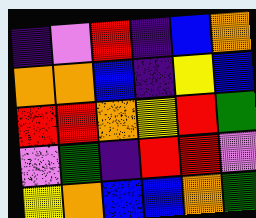[["indigo", "violet", "red", "indigo", "blue", "orange"], ["orange", "orange", "blue", "indigo", "yellow", "blue"], ["red", "red", "orange", "yellow", "red", "green"], ["violet", "green", "indigo", "red", "red", "violet"], ["yellow", "orange", "blue", "blue", "orange", "green"]]